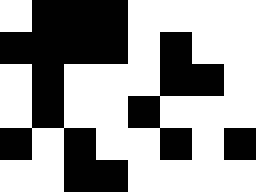[["white", "black", "black", "black", "white", "white", "white", "white"], ["black", "black", "black", "black", "white", "black", "white", "white"], ["white", "black", "white", "white", "white", "black", "black", "white"], ["white", "black", "white", "white", "black", "white", "white", "white"], ["black", "white", "black", "white", "white", "black", "white", "black"], ["white", "white", "black", "black", "white", "white", "white", "white"]]